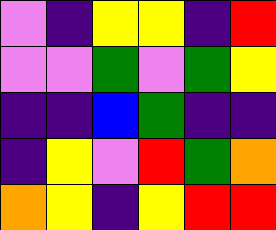[["violet", "indigo", "yellow", "yellow", "indigo", "red"], ["violet", "violet", "green", "violet", "green", "yellow"], ["indigo", "indigo", "blue", "green", "indigo", "indigo"], ["indigo", "yellow", "violet", "red", "green", "orange"], ["orange", "yellow", "indigo", "yellow", "red", "red"]]